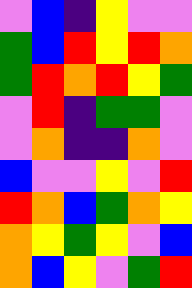[["violet", "blue", "indigo", "yellow", "violet", "violet"], ["green", "blue", "red", "yellow", "red", "orange"], ["green", "red", "orange", "red", "yellow", "green"], ["violet", "red", "indigo", "green", "green", "violet"], ["violet", "orange", "indigo", "indigo", "orange", "violet"], ["blue", "violet", "violet", "yellow", "violet", "red"], ["red", "orange", "blue", "green", "orange", "yellow"], ["orange", "yellow", "green", "yellow", "violet", "blue"], ["orange", "blue", "yellow", "violet", "green", "red"]]